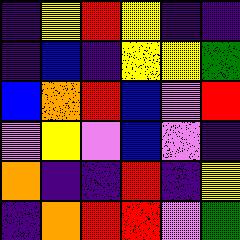[["indigo", "yellow", "red", "yellow", "indigo", "indigo"], ["indigo", "blue", "indigo", "yellow", "yellow", "green"], ["blue", "orange", "red", "blue", "violet", "red"], ["violet", "yellow", "violet", "blue", "violet", "indigo"], ["orange", "indigo", "indigo", "red", "indigo", "yellow"], ["indigo", "orange", "red", "red", "violet", "green"]]